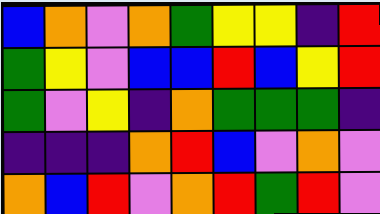[["blue", "orange", "violet", "orange", "green", "yellow", "yellow", "indigo", "red"], ["green", "yellow", "violet", "blue", "blue", "red", "blue", "yellow", "red"], ["green", "violet", "yellow", "indigo", "orange", "green", "green", "green", "indigo"], ["indigo", "indigo", "indigo", "orange", "red", "blue", "violet", "orange", "violet"], ["orange", "blue", "red", "violet", "orange", "red", "green", "red", "violet"]]